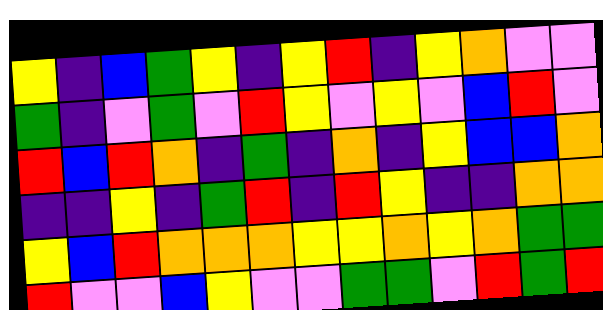[["yellow", "indigo", "blue", "green", "yellow", "indigo", "yellow", "red", "indigo", "yellow", "orange", "violet", "violet"], ["green", "indigo", "violet", "green", "violet", "red", "yellow", "violet", "yellow", "violet", "blue", "red", "violet"], ["red", "blue", "red", "orange", "indigo", "green", "indigo", "orange", "indigo", "yellow", "blue", "blue", "orange"], ["indigo", "indigo", "yellow", "indigo", "green", "red", "indigo", "red", "yellow", "indigo", "indigo", "orange", "orange"], ["yellow", "blue", "red", "orange", "orange", "orange", "yellow", "yellow", "orange", "yellow", "orange", "green", "green"], ["red", "violet", "violet", "blue", "yellow", "violet", "violet", "green", "green", "violet", "red", "green", "red"]]